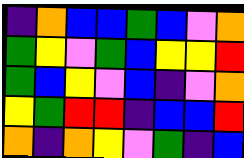[["indigo", "orange", "blue", "blue", "green", "blue", "violet", "orange"], ["green", "yellow", "violet", "green", "blue", "yellow", "yellow", "red"], ["green", "blue", "yellow", "violet", "blue", "indigo", "violet", "orange"], ["yellow", "green", "red", "red", "indigo", "blue", "blue", "red"], ["orange", "indigo", "orange", "yellow", "violet", "green", "indigo", "blue"]]